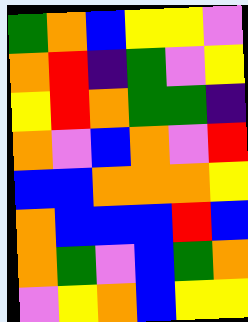[["green", "orange", "blue", "yellow", "yellow", "violet"], ["orange", "red", "indigo", "green", "violet", "yellow"], ["yellow", "red", "orange", "green", "green", "indigo"], ["orange", "violet", "blue", "orange", "violet", "red"], ["blue", "blue", "orange", "orange", "orange", "yellow"], ["orange", "blue", "blue", "blue", "red", "blue"], ["orange", "green", "violet", "blue", "green", "orange"], ["violet", "yellow", "orange", "blue", "yellow", "yellow"]]